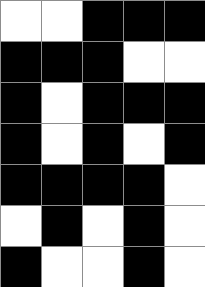[["white", "white", "black", "black", "black"], ["black", "black", "black", "white", "white"], ["black", "white", "black", "black", "black"], ["black", "white", "black", "white", "black"], ["black", "black", "black", "black", "white"], ["white", "black", "white", "black", "white"], ["black", "white", "white", "black", "white"]]